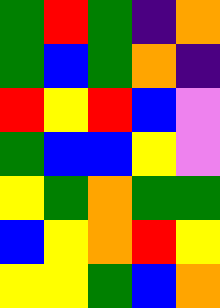[["green", "red", "green", "indigo", "orange"], ["green", "blue", "green", "orange", "indigo"], ["red", "yellow", "red", "blue", "violet"], ["green", "blue", "blue", "yellow", "violet"], ["yellow", "green", "orange", "green", "green"], ["blue", "yellow", "orange", "red", "yellow"], ["yellow", "yellow", "green", "blue", "orange"]]